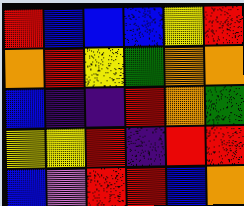[["red", "blue", "blue", "blue", "yellow", "red"], ["orange", "red", "yellow", "green", "orange", "orange"], ["blue", "indigo", "indigo", "red", "orange", "green"], ["yellow", "yellow", "red", "indigo", "red", "red"], ["blue", "violet", "red", "red", "blue", "orange"]]